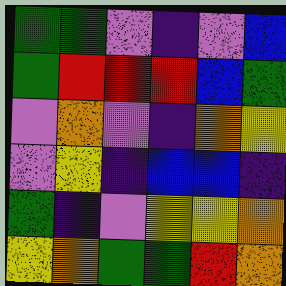[["green", "green", "violet", "indigo", "violet", "blue"], ["green", "red", "red", "red", "blue", "green"], ["violet", "orange", "violet", "indigo", "orange", "yellow"], ["violet", "yellow", "indigo", "blue", "blue", "indigo"], ["green", "indigo", "violet", "yellow", "yellow", "orange"], ["yellow", "orange", "green", "green", "red", "orange"]]